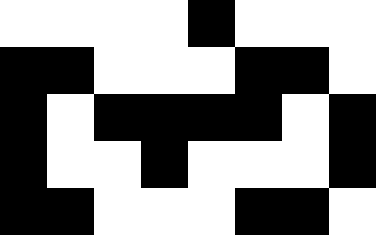[["white", "white", "white", "white", "black", "white", "white", "white"], ["black", "black", "white", "white", "white", "black", "black", "white"], ["black", "white", "black", "black", "black", "black", "white", "black"], ["black", "white", "white", "black", "white", "white", "white", "black"], ["black", "black", "white", "white", "white", "black", "black", "white"]]